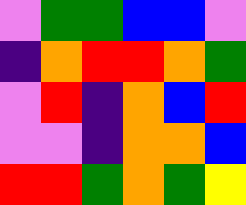[["violet", "green", "green", "blue", "blue", "violet"], ["indigo", "orange", "red", "red", "orange", "green"], ["violet", "red", "indigo", "orange", "blue", "red"], ["violet", "violet", "indigo", "orange", "orange", "blue"], ["red", "red", "green", "orange", "green", "yellow"]]